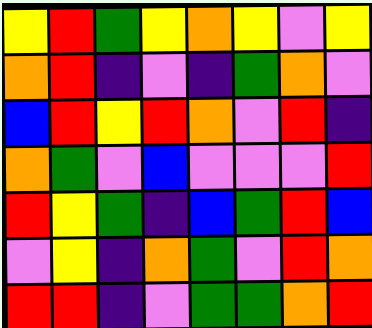[["yellow", "red", "green", "yellow", "orange", "yellow", "violet", "yellow"], ["orange", "red", "indigo", "violet", "indigo", "green", "orange", "violet"], ["blue", "red", "yellow", "red", "orange", "violet", "red", "indigo"], ["orange", "green", "violet", "blue", "violet", "violet", "violet", "red"], ["red", "yellow", "green", "indigo", "blue", "green", "red", "blue"], ["violet", "yellow", "indigo", "orange", "green", "violet", "red", "orange"], ["red", "red", "indigo", "violet", "green", "green", "orange", "red"]]